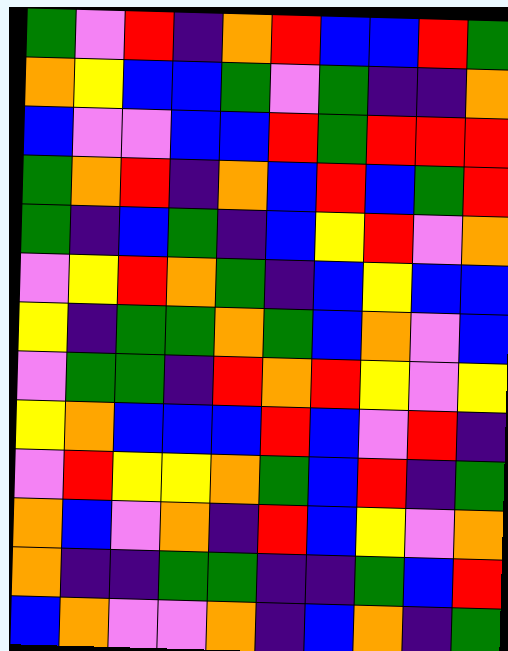[["green", "violet", "red", "indigo", "orange", "red", "blue", "blue", "red", "green"], ["orange", "yellow", "blue", "blue", "green", "violet", "green", "indigo", "indigo", "orange"], ["blue", "violet", "violet", "blue", "blue", "red", "green", "red", "red", "red"], ["green", "orange", "red", "indigo", "orange", "blue", "red", "blue", "green", "red"], ["green", "indigo", "blue", "green", "indigo", "blue", "yellow", "red", "violet", "orange"], ["violet", "yellow", "red", "orange", "green", "indigo", "blue", "yellow", "blue", "blue"], ["yellow", "indigo", "green", "green", "orange", "green", "blue", "orange", "violet", "blue"], ["violet", "green", "green", "indigo", "red", "orange", "red", "yellow", "violet", "yellow"], ["yellow", "orange", "blue", "blue", "blue", "red", "blue", "violet", "red", "indigo"], ["violet", "red", "yellow", "yellow", "orange", "green", "blue", "red", "indigo", "green"], ["orange", "blue", "violet", "orange", "indigo", "red", "blue", "yellow", "violet", "orange"], ["orange", "indigo", "indigo", "green", "green", "indigo", "indigo", "green", "blue", "red"], ["blue", "orange", "violet", "violet", "orange", "indigo", "blue", "orange", "indigo", "green"]]